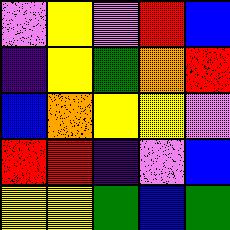[["violet", "yellow", "violet", "red", "blue"], ["indigo", "yellow", "green", "orange", "red"], ["blue", "orange", "yellow", "yellow", "violet"], ["red", "red", "indigo", "violet", "blue"], ["yellow", "yellow", "green", "blue", "green"]]